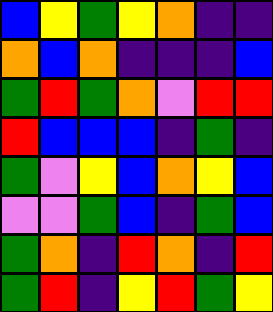[["blue", "yellow", "green", "yellow", "orange", "indigo", "indigo"], ["orange", "blue", "orange", "indigo", "indigo", "indigo", "blue"], ["green", "red", "green", "orange", "violet", "red", "red"], ["red", "blue", "blue", "blue", "indigo", "green", "indigo"], ["green", "violet", "yellow", "blue", "orange", "yellow", "blue"], ["violet", "violet", "green", "blue", "indigo", "green", "blue"], ["green", "orange", "indigo", "red", "orange", "indigo", "red"], ["green", "red", "indigo", "yellow", "red", "green", "yellow"]]